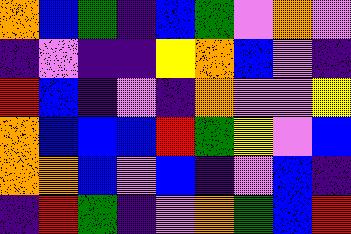[["orange", "blue", "green", "indigo", "blue", "green", "violet", "orange", "violet"], ["indigo", "violet", "indigo", "indigo", "yellow", "orange", "blue", "violet", "indigo"], ["red", "blue", "indigo", "violet", "indigo", "orange", "violet", "violet", "yellow"], ["orange", "blue", "blue", "blue", "red", "green", "yellow", "violet", "blue"], ["orange", "orange", "blue", "violet", "blue", "indigo", "violet", "blue", "indigo"], ["indigo", "red", "green", "indigo", "violet", "orange", "green", "blue", "red"]]